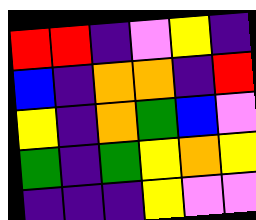[["red", "red", "indigo", "violet", "yellow", "indigo"], ["blue", "indigo", "orange", "orange", "indigo", "red"], ["yellow", "indigo", "orange", "green", "blue", "violet"], ["green", "indigo", "green", "yellow", "orange", "yellow"], ["indigo", "indigo", "indigo", "yellow", "violet", "violet"]]